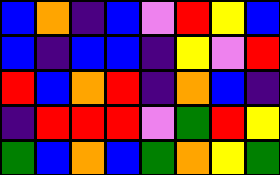[["blue", "orange", "indigo", "blue", "violet", "red", "yellow", "blue"], ["blue", "indigo", "blue", "blue", "indigo", "yellow", "violet", "red"], ["red", "blue", "orange", "red", "indigo", "orange", "blue", "indigo"], ["indigo", "red", "red", "red", "violet", "green", "red", "yellow"], ["green", "blue", "orange", "blue", "green", "orange", "yellow", "green"]]